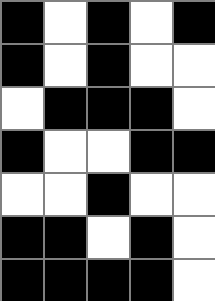[["black", "white", "black", "white", "black"], ["black", "white", "black", "white", "white"], ["white", "black", "black", "black", "white"], ["black", "white", "white", "black", "black"], ["white", "white", "black", "white", "white"], ["black", "black", "white", "black", "white"], ["black", "black", "black", "black", "white"]]